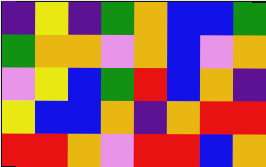[["indigo", "yellow", "indigo", "green", "orange", "blue", "blue", "green"], ["green", "orange", "orange", "violet", "orange", "blue", "violet", "orange"], ["violet", "yellow", "blue", "green", "red", "blue", "orange", "indigo"], ["yellow", "blue", "blue", "orange", "indigo", "orange", "red", "red"], ["red", "red", "orange", "violet", "red", "red", "blue", "orange"]]